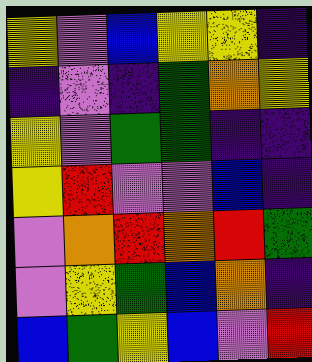[["yellow", "violet", "blue", "yellow", "yellow", "indigo"], ["indigo", "violet", "indigo", "green", "orange", "yellow"], ["yellow", "violet", "green", "green", "indigo", "indigo"], ["yellow", "red", "violet", "violet", "blue", "indigo"], ["violet", "orange", "red", "orange", "red", "green"], ["violet", "yellow", "green", "blue", "orange", "indigo"], ["blue", "green", "yellow", "blue", "violet", "red"]]